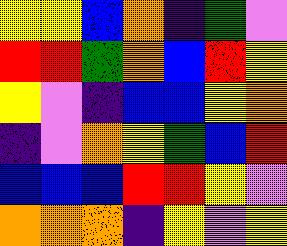[["yellow", "yellow", "blue", "orange", "indigo", "green", "violet"], ["red", "red", "green", "orange", "blue", "red", "yellow"], ["yellow", "violet", "indigo", "blue", "blue", "yellow", "orange"], ["indigo", "violet", "orange", "yellow", "green", "blue", "red"], ["blue", "blue", "blue", "red", "red", "yellow", "violet"], ["orange", "orange", "orange", "indigo", "yellow", "violet", "yellow"]]